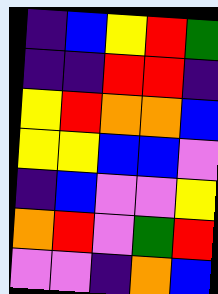[["indigo", "blue", "yellow", "red", "green"], ["indigo", "indigo", "red", "red", "indigo"], ["yellow", "red", "orange", "orange", "blue"], ["yellow", "yellow", "blue", "blue", "violet"], ["indigo", "blue", "violet", "violet", "yellow"], ["orange", "red", "violet", "green", "red"], ["violet", "violet", "indigo", "orange", "blue"]]